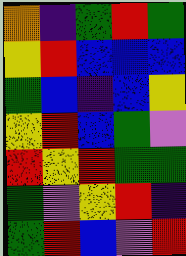[["orange", "indigo", "green", "red", "green"], ["yellow", "red", "blue", "blue", "blue"], ["green", "blue", "indigo", "blue", "yellow"], ["yellow", "red", "blue", "green", "violet"], ["red", "yellow", "red", "green", "green"], ["green", "violet", "yellow", "red", "indigo"], ["green", "red", "blue", "violet", "red"]]